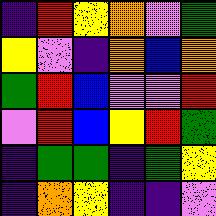[["indigo", "red", "yellow", "orange", "violet", "green"], ["yellow", "violet", "indigo", "orange", "blue", "orange"], ["green", "red", "blue", "violet", "violet", "red"], ["violet", "red", "blue", "yellow", "red", "green"], ["indigo", "green", "green", "indigo", "green", "yellow"], ["indigo", "orange", "yellow", "indigo", "indigo", "violet"]]